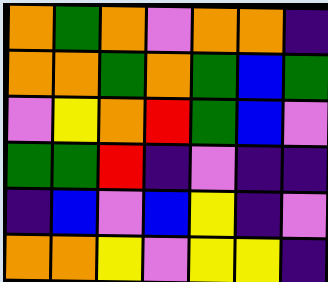[["orange", "green", "orange", "violet", "orange", "orange", "indigo"], ["orange", "orange", "green", "orange", "green", "blue", "green"], ["violet", "yellow", "orange", "red", "green", "blue", "violet"], ["green", "green", "red", "indigo", "violet", "indigo", "indigo"], ["indigo", "blue", "violet", "blue", "yellow", "indigo", "violet"], ["orange", "orange", "yellow", "violet", "yellow", "yellow", "indigo"]]